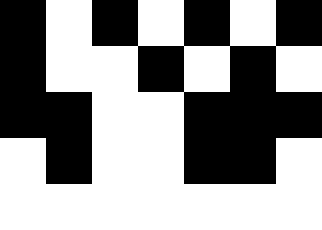[["black", "white", "black", "white", "black", "white", "black"], ["black", "white", "white", "black", "white", "black", "white"], ["black", "black", "white", "white", "black", "black", "black"], ["white", "black", "white", "white", "black", "black", "white"], ["white", "white", "white", "white", "white", "white", "white"]]